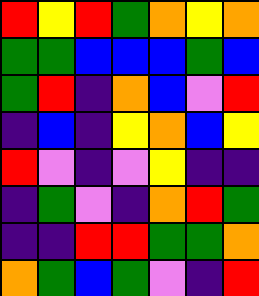[["red", "yellow", "red", "green", "orange", "yellow", "orange"], ["green", "green", "blue", "blue", "blue", "green", "blue"], ["green", "red", "indigo", "orange", "blue", "violet", "red"], ["indigo", "blue", "indigo", "yellow", "orange", "blue", "yellow"], ["red", "violet", "indigo", "violet", "yellow", "indigo", "indigo"], ["indigo", "green", "violet", "indigo", "orange", "red", "green"], ["indigo", "indigo", "red", "red", "green", "green", "orange"], ["orange", "green", "blue", "green", "violet", "indigo", "red"]]